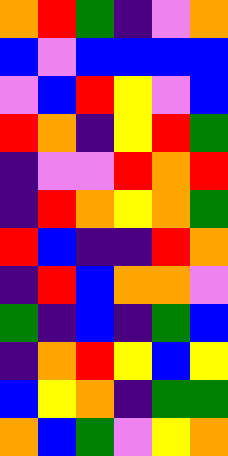[["orange", "red", "green", "indigo", "violet", "orange"], ["blue", "violet", "blue", "blue", "blue", "blue"], ["violet", "blue", "red", "yellow", "violet", "blue"], ["red", "orange", "indigo", "yellow", "red", "green"], ["indigo", "violet", "violet", "red", "orange", "red"], ["indigo", "red", "orange", "yellow", "orange", "green"], ["red", "blue", "indigo", "indigo", "red", "orange"], ["indigo", "red", "blue", "orange", "orange", "violet"], ["green", "indigo", "blue", "indigo", "green", "blue"], ["indigo", "orange", "red", "yellow", "blue", "yellow"], ["blue", "yellow", "orange", "indigo", "green", "green"], ["orange", "blue", "green", "violet", "yellow", "orange"]]